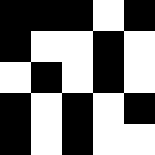[["black", "black", "black", "white", "black"], ["black", "white", "white", "black", "white"], ["white", "black", "white", "black", "white"], ["black", "white", "black", "white", "black"], ["black", "white", "black", "white", "white"]]